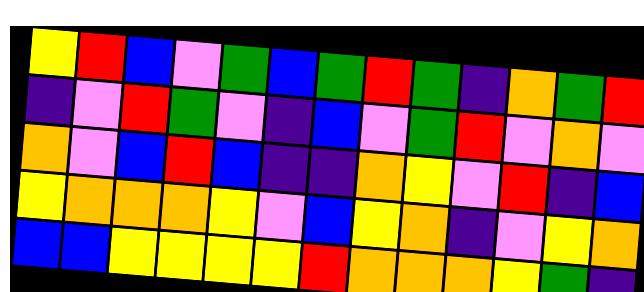[["yellow", "red", "blue", "violet", "green", "blue", "green", "red", "green", "indigo", "orange", "green", "red"], ["indigo", "violet", "red", "green", "violet", "indigo", "blue", "violet", "green", "red", "violet", "orange", "violet"], ["orange", "violet", "blue", "red", "blue", "indigo", "indigo", "orange", "yellow", "violet", "red", "indigo", "blue"], ["yellow", "orange", "orange", "orange", "yellow", "violet", "blue", "yellow", "orange", "indigo", "violet", "yellow", "orange"], ["blue", "blue", "yellow", "yellow", "yellow", "yellow", "red", "orange", "orange", "orange", "yellow", "green", "indigo"]]